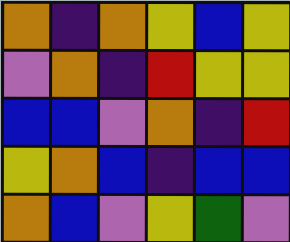[["orange", "indigo", "orange", "yellow", "blue", "yellow"], ["violet", "orange", "indigo", "red", "yellow", "yellow"], ["blue", "blue", "violet", "orange", "indigo", "red"], ["yellow", "orange", "blue", "indigo", "blue", "blue"], ["orange", "blue", "violet", "yellow", "green", "violet"]]